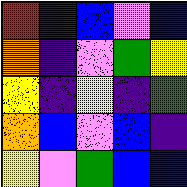[["red", "indigo", "blue", "violet", "blue"], ["orange", "indigo", "violet", "green", "yellow"], ["yellow", "indigo", "yellow", "indigo", "green"], ["orange", "blue", "violet", "blue", "indigo"], ["yellow", "violet", "green", "blue", "blue"]]